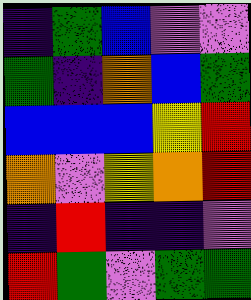[["indigo", "green", "blue", "violet", "violet"], ["green", "indigo", "orange", "blue", "green"], ["blue", "blue", "blue", "yellow", "red"], ["orange", "violet", "yellow", "orange", "red"], ["indigo", "red", "indigo", "indigo", "violet"], ["red", "green", "violet", "green", "green"]]